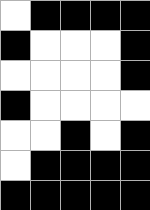[["white", "black", "black", "black", "black"], ["black", "white", "white", "white", "black"], ["white", "white", "white", "white", "black"], ["black", "white", "white", "white", "white"], ["white", "white", "black", "white", "black"], ["white", "black", "black", "black", "black"], ["black", "black", "black", "black", "black"]]